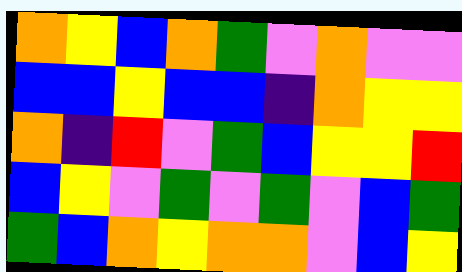[["orange", "yellow", "blue", "orange", "green", "violet", "orange", "violet", "violet"], ["blue", "blue", "yellow", "blue", "blue", "indigo", "orange", "yellow", "yellow"], ["orange", "indigo", "red", "violet", "green", "blue", "yellow", "yellow", "red"], ["blue", "yellow", "violet", "green", "violet", "green", "violet", "blue", "green"], ["green", "blue", "orange", "yellow", "orange", "orange", "violet", "blue", "yellow"]]